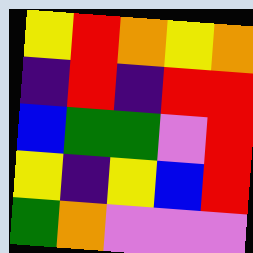[["yellow", "red", "orange", "yellow", "orange"], ["indigo", "red", "indigo", "red", "red"], ["blue", "green", "green", "violet", "red"], ["yellow", "indigo", "yellow", "blue", "red"], ["green", "orange", "violet", "violet", "violet"]]